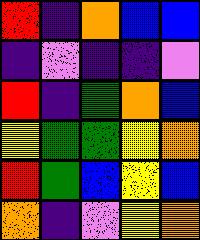[["red", "indigo", "orange", "blue", "blue"], ["indigo", "violet", "indigo", "indigo", "violet"], ["red", "indigo", "green", "orange", "blue"], ["yellow", "green", "green", "yellow", "orange"], ["red", "green", "blue", "yellow", "blue"], ["orange", "indigo", "violet", "yellow", "orange"]]